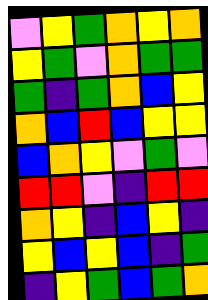[["violet", "yellow", "green", "orange", "yellow", "orange"], ["yellow", "green", "violet", "orange", "green", "green"], ["green", "indigo", "green", "orange", "blue", "yellow"], ["orange", "blue", "red", "blue", "yellow", "yellow"], ["blue", "orange", "yellow", "violet", "green", "violet"], ["red", "red", "violet", "indigo", "red", "red"], ["orange", "yellow", "indigo", "blue", "yellow", "indigo"], ["yellow", "blue", "yellow", "blue", "indigo", "green"], ["indigo", "yellow", "green", "blue", "green", "orange"]]